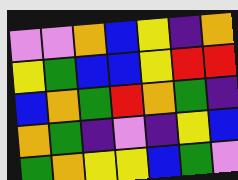[["violet", "violet", "orange", "blue", "yellow", "indigo", "orange"], ["yellow", "green", "blue", "blue", "yellow", "red", "red"], ["blue", "orange", "green", "red", "orange", "green", "indigo"], ["orange", "green", "indigo", "violet", "indigo", "yellow", "blue"], ["green", "orange", "yellow", "yellow", "blue", "green", "violet"]]